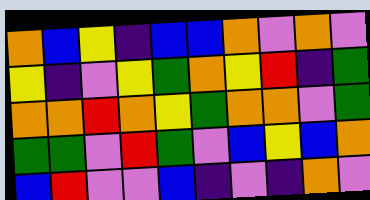[["orange", "blue", "yellow", "indigo", "blue", "blue", "orange", "violet", "orange", "violet"], ["yellow", "indigo", "violet", "yellow", "green", "orange", "yellow", "red", "indigo", "green"], ["orange", "orange", "red", "orange", "yellow", "green", "orange", "orange", "violet", "green"], ["green", "green", "violet", "red", "green", "violet", "blue", "yellow", "blue", "orange"], ["blue", "red", "violet", "violet", "blue", "indigo", "violet", "indigo", "orange", "violet"]]